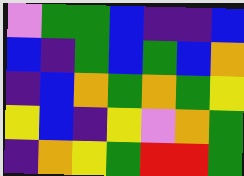[["violet", "green", "green", "blue", "indigo", "indigo", "blue"], ["blue", "indigo", "green", "blue", "green", "blue", "orange"], ["indigo", "blue", "orange", "green", "orange", "green", "yellow"], ["yellow", "blue", "indigo", "yellow", "violet", "orange", "green"], ["indigo", "orange", "yellow", "green", "red", "red", "green"]]